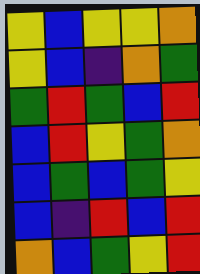[["yellow", "blue", "yellow", "yellow", "orange"], ["yellow", "blue", "indigo", "orange", "green"], ["green", "red", "green", "blue", "red"], ["blue", "red", "yellow", "green", "orange"], ["blue", "green", "blue", "green", "yellow"], ["blue", "indigo", "red", "blue", "red"], ["orange", "blue", "green", "yellow", "red"]]